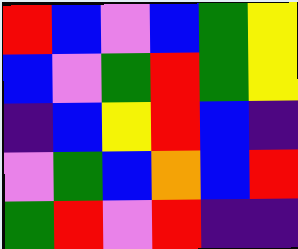[["red", "blue", "violet", "blue", "green", "yellow"], ["blue", "violet", "green", "red", "green", "yellow"], ["indigo", "blue", "yellow", "red", "blue", "indigo"], ["violet", "green", "blue", "orange", "blue", "red"], ["green", "red", "violet", "red", "indigo", "indigo"]]